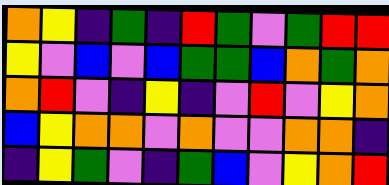[["orange", "yellow", "indigo", "green", "indigo", "red", "green", "violet", "green", "red", "red"], ["yellow", "violet", "blue", "violet", "blue", "green", "green", "blue", "orange", "green", "orange"], ["orange", "red", "violet", "indigo", "yellow", "indigo", "violet", "red", "violet", "yellow", "orange"], ["blue", "yellow", "orange", "orange", "violet", "orange", "violet", "violet", "orange", "orange", "indigo"], ["indigo", "yellow", "green", "violet", "indigo", "green", "blue", "violet", "yellow", "orange", "red"]]